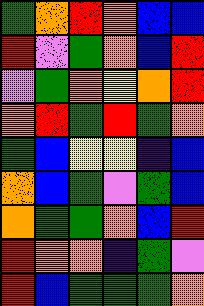[["green", "orange", "red", "orange", "blue", "blue"], ["red", "violet", "green", "orange", "blue", "red"], ["violet", "green", "orange", "yellow", "orange", "red"], ["orange", "red", "green", "red", "green", "orange"], ["green", "blue", "yellow", "yellow", "indigo", "blue"], ["orange", "blue", "green", "violet", "green", "blue"], ["orange", "green", "green", "orange", "blue", "red"], ["red", "orange", "orange", "indigo", "green", "violet"], ["red", "blue", "green", "green", "green", "orange"]]